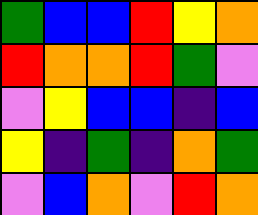[["green", "blue", "blue", "red", "yellow", "orange"], ["red", "orange", "orange", "red", "green", "violet"], ["violet", "yellow", "blue", "blue", "indigo", "blue"], ["yellow", "indigo", "green", "indigo", "orange", "green"], ["violet", "blue", "orange", "violet", "red", "orange"]]